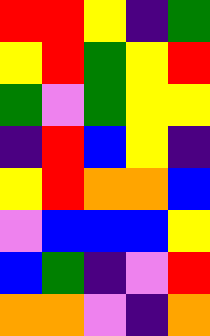[["red", "red", "yellow", "indigo", "green"], ["yellow", "red", "green", "yellow", "red"], ["green", "violet", "green", "yellow", "yellow"], ["indigo", "red", "blue", "yellow", "indigo"], ["yellow", "red", "orange", "orange", "blue"], ["violet", "blue", "blue", "blue", "yellow"], ["blue", "green", "indigo", "violet", "red"], ["orange", "orange", "violet", "indigo", "orange"]]